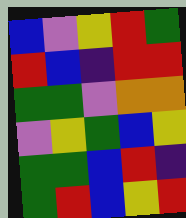[["blue", "violet", "yellow", "red", "green"], ["red", "blue", "indigo", "red", "red"], ["green", "green", "violet", "orange", "orange"], ["violet", "yellow", "green", "blue", "yellow"], ["green", "green", "blue", "red", "indigo"], ["green", "red", "blue", "yellow", "red"]]